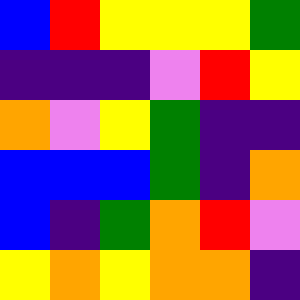[["blue", "red", "yellow", "yellow", "yellow", "green"], ["indigo", "indigo", "indigo", "violet", "red", "yellow"], ["orange", "violet", "yellow", "green", "indigo", "indigo"], ["blue", "blue", "blue", "green", "indigo", "orange"], ["blue", "indigo", "green", "orange", "red", "violet"], ["yellow", "orange", "yellow", "orange", "orange", "indigo"]]